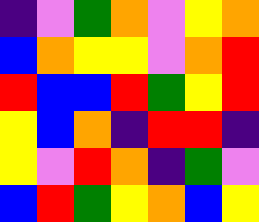[["indigo", "violet", "green", "orange", "violet", "yellow", "orange"], ["blue", "orange", "yellow", "yellow", "violet", "orange", "red"], ["red", "blue", "blue", "red", "green", "yellow", "red"], ["yellow", "blue", "orange", "indigo", "red", "red", "indigo"], ["yellow", "violet", "red", "orange", "indigo", "green", "violet"], ["blue", "red", "green", "yellow", "orange", "blue", "yellow"]]